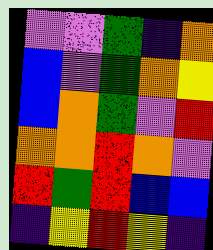[["violet", "violet", "green", "indigo", "orange"], ["blue", "violet", "green", "orange", "yellow"], ["blue", "orange", "green", "violet", "red"], ["orange", "orange", "red", "orange", "violet"], ["red", "green", "red", "blue", "blue"], ["indigo", "yellow", "red", "yellow", "indigo"]]